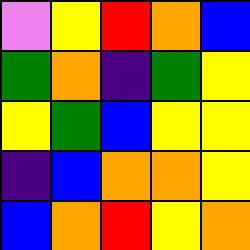[["violet", "yellow", "red", "orange", "blue"], ["green", "orange", "indigo", "green", "yellow"], ["yellow", "green", "blue", "yellow", "yellow"], ["indigo", "blue", "orange", "orange", "yellow"], ["blue", "orange", "red", "yellow", "orange"]]